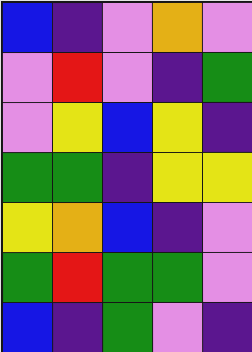[["blue", "indigo", "violet", "orange", "violet"], ["violet", "red", "violet", "indigo", "green"], ["violet", "yellow", "blue", "yellow", "indigo"], ["green", "green", "indigo", "yellow", "yellow"], ["yellow", "orange", "blue", "indigo", "violet"], ["green", "red", "green", "green", "violet"], ["blue", "indigo", "green", "violet", "indigo"]]